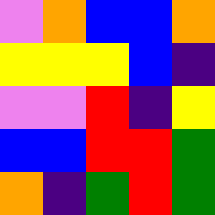[["violet", "orange", "blue", "blue", "orange"], ["yellow", "yellow", "yellow", "blue", "indigo"], ["violet", "violet", "red", "indigo", "yellow"], ["blue", "blue", "red", "red", "green"], ["orange", "indigo", "green", "red", "green"]]